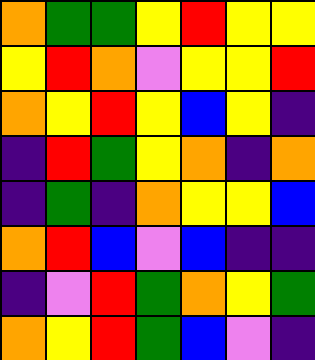[["orange", "green", "green", "yellow", "red", "yellow", "yellow"], ["yellow", "red", "orange", "violet", "yellow", "yellow", "red"], ["orange", "yellow", "red", "yellow", "blue", "yellow", "indigo"], ["indigo", "red", "green", "yellow", "orange", "indigo", "orange"], ["indigo", "green", "indigo", "orange", "yellow", "yellow", "blue"], ["orange", "red", "blue", "violet", "blue", "indigo", "indigo"], ["indigo", "violet", "red", "green", "orange", "yellow", "green"], ["orange", "yellow", "red", "green", "blue", "violet", "indigo"]]